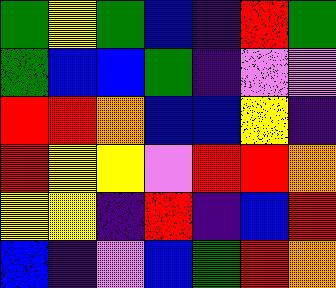[["green", "yellow", "green", "blue", "indigo", "red", "green"], ["green", "blue", "blue", "green", "indigo", "violet", "violet"], ["red", "red", "orange", "blue", "blue", "yellow", "indigo"], ["red", "yellow", "yellow", "violet", "red", "red", "orange"], ["yellow", "yellow", "indigo", "red", "indigo", "blue", "red"], ["blue", "indigo", "violet", "blue", "green", "red", "orange"]]